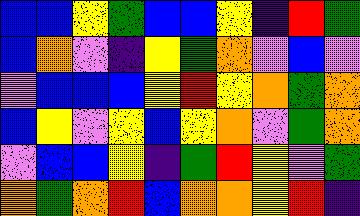[["blue", "blue", "yellow", "green", "blue", "blue", "yellow", "indigo", "red", "green"], ["blue", "orange", "violet", "indigo", "yellow", "green", "orange", "violet", "blue", "violet"], ["violet", "blue", "blue", "blue", "yellow", "red", "yellow", "orange", "green", "orange"], ["blue", "yellow", "violet", "yellow", "blue", "yellow", "orange", "violet", "green", "orange"], ["violet", "blue", "blue", "yellow", "indigo", "green", "red", "yellow", "violet", "green"], ["orange", "green", "orange", "red", "blue", "orange", "orange", "yellow", "red", "indigo"]]